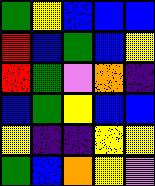[["green", "yellow", "blue", "blue", "blue"], ["red", "blue", "green", "blue", "yellow"], ["red", "green", "violet", "orange", "indigo"], ["blue", "green", "yellow", "blue", "blue"], ["yellow", "indigo", "indigo", "yellow", "yellow"], ["green", "blue", "orange", "yellow", "violet"]]